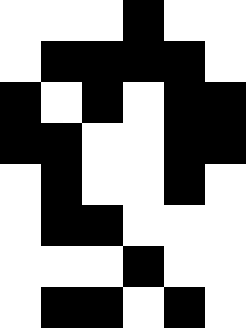[["white", "white", "white", "black", "white", "white"], ["white", "black", "black", "black", "black", "white"], ["black", "white", "black", "white", "black", "black"], ["black", "black", "white", "white", "black", "black"], ["white", "black", "white", "white", "black", "white"], ["white", "black", "black", "white", "white", "white"], ["white", "white", "white", "black", "white", "white"], ["white", "black", "black", "white", "black", "white"]]